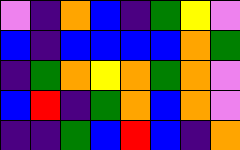[["violet", "indigo", "orange", "blue", "indigo", "green", "yellow", "violet"], ["blue", "indigo", "blue", "blue", "blue", "blue", "orange", "green"], ["indigo", "green", "orange", "yellow", "orange", "green", "orange", "violet"], ["blue", "red", "indigo", "green", "orange", "blue", "orange", "violet"], ["indigo", "indigo", "green", "blue", "red", "blue", "indigo", "orange"]]